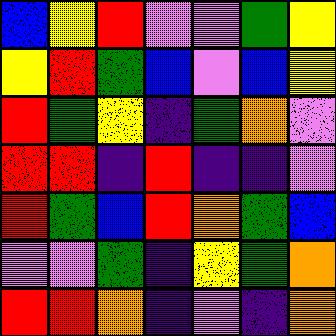[["blue", "yellow", "red", "violet", "violet", "green", "yellow"], ["yellow", "red", "green", "blue", "violet", "blue", "yellow"], ["red", "green", "yellow", "indigo", "green", "orange", "violet"], ["red", "red", "indigo", "red", "indigo", "indigo", "violet"], ["red", "green", "blue", "red", "orange", "green", "blue"], ["violet", "violet", "green", "indigo", "yellow", "green", "orange"], ["red", "red", "orange", "indigo", "violet", "indigo", "orange"]]